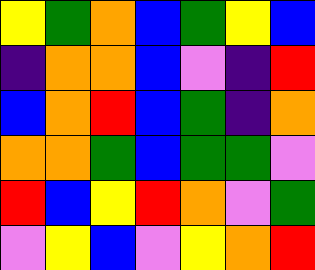[["yellow", "green", "orange", "blue", "green", "yellow", "blue"], ["indigo", "orange", "orange", "blue", "violet", "indigo", "red"], ["blue", "orange", "red", "blue", "green", "indigo", "orange"], ["orange", "orange", "green", "blue", "green", "green", "violet"], ["red", "blue", "yellow", "red", "orange", "violet", "green"], ["violet", "yellow", "blue", "violet", "yellow", "orange", "red"]]